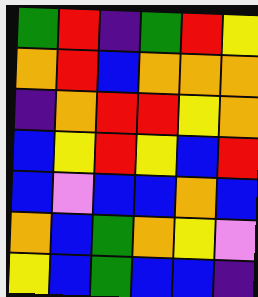[["green", "red", "indigo", "green", "red", "yellow"], ["orange", "red", "blue", "orange", "orange", "orange"], ["indigo", "orange", "red", "red", "yellow", "orange"], ["blue", "yellow", "red", "yellow", "blue", "red"], ["blue", "violet", "blue", "blue", "orange", "blue"], ["orange", "blue", "green", "orange", "yellow", "violet"], ["yellow", "blue", "green", "blue", "blue", "indigo"]]